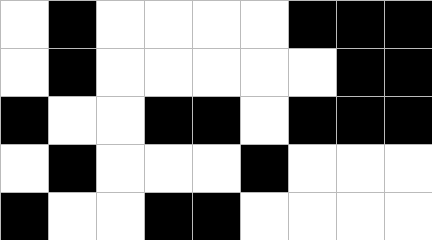[["white", "black", "white", "white", "white", "white", "black", "black", "black"], ["white", "black", "white", "white", "white", "white", "white", "black", "black"], ["black", "white", "white", "black", "black", "white", "black", "black", "black"], ["white", "black", "white", "white", "white", "black", "white", "white", "white"], ["black", "white", "white", "black", "black", "white", "white", "white", "white"]]